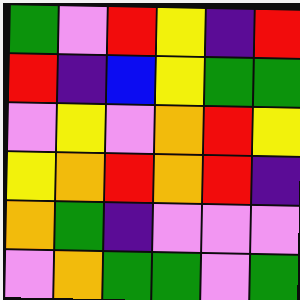[["green", "violet", "red", "yellow", "indigo", "red"], ["red", "indigo", "blue", "yellow", "green", "green"], ["violet", "yellow", "violet", "orange", "red", "yellow"], ["yellow", "orange", "red", "orange", "red", "indigo"], ["orange", "green", "indigo", "violet", "violet", "violet"], ["violet", "orange", "green", "green", "violet", "green"]]